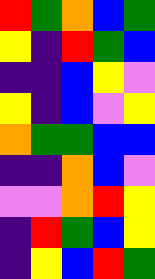[["red", "green", "orange", "blue", "green"], ["yellow", "indigo", "red", "green", "blue"], ["indigo", "indigo", "blue", "yellow", "violet"], ["yellow", "indigo", "blue", "violet", "yellow"], ["orange", "green", "green", "blue", "blue"], ["indigo", "indigo", "orange", "blue", "violet"], ["violet", "violet", "orange", "red", "yellow"], ["indigo", "red", "green", "blue", "yellow"], ["indigo", "yellow", "blue", "red", "green"]]